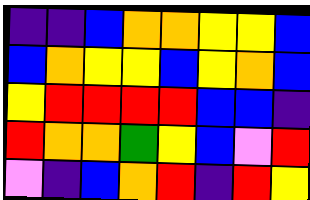[["indigo", "indigo", "blue", "orange", "orange", "yellow", "yellow", "blue"], ["blue", "orange", "yellow", "yellow", "blue", "yellow", "orange", "blue"], ["yellow", "red", "red", "red", "red", "blue", "blue", "indigo"], ["red", "orange", "orange", "green", "yellow", "blue", "violet", "red"], ["violet", "indigo", "blue", "orange", "red", "indigo", "red", "yellow"]]